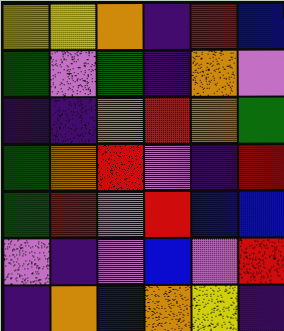[["yellow", "yellow", "orange", "indigo", "red", "blue"], ["green", "violet", "green", "indigo", "orange", "violet"], ["indigo", "indigo", "orange", "red", "orange", "green"], ["green", "orange", "red", "violet", "indigo", "red"], ["green", "red", "violet", "red", "blue", "blue"], ["violet", "indigo", "violet", "blue", "violet", "red"], ["indigo", "orange", "blue", "orange", "yellow", "indigo"]]